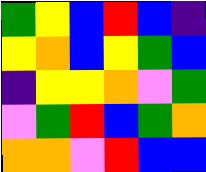[["green", "yellow", "blue", "red", "blue", "indigo"], ["yellow", "orange", "blue", "yellow", "green", "blue"], ["indigo", "yellow", "yellow", "orange", "violet", "green"], ["violet", "green", "red", "blue", "green", "orange"], ["orange", "orange", "violet", "red", "blue", "blue"]]